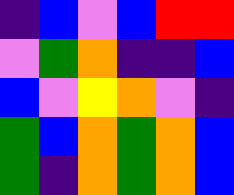[["indigo", "blue", "violet", "blue", "red", "red"], ["violet", "green", "orange", "indigo", "indigo", "blue"], ["blue", "violet", "yellow", "orange", "violet", "indigo"], ["green", "blue", "orange", "green", "orange", "blue"], ["green", "indigo", "orange", "green", "orange", "blue"]]